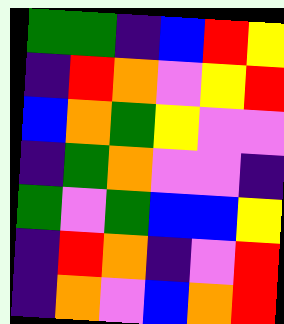[["green", "green", "indigo", "blue", "red", "yellow"], ["indigo", "red", "orange", "violet", "yellow", "red"], ["blue", "orange", "green", "yellow", "violet", "violet"], ["indigo", "green", "orange", "violet", "violet", "indigo"], ["green", "violet", "green", "blue", "blue", "yellow"], ["indigo", "red", "orange", "indigo", "violet", "red"], ["indigo", "orange", "violet", "blue", "orange", "red"]]